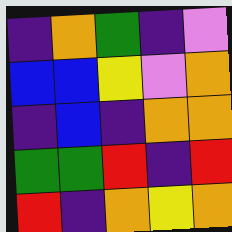[["indigo", "orange", "green", "indigo", "violet"], ["blue", "blue", "yellow", "violet", "orange"], ["indigo", "blue", "indigo", "orange", "orange"], ["green", "green", "red", "indigo", "red"], ["red", "indigo", "orange", "yellow", "orange"]]